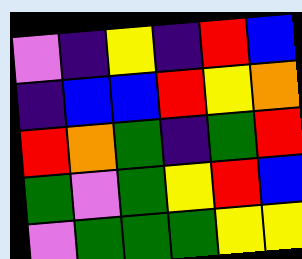[["violet", "indigo", "yellow", "indigo", "red", "blue"], ["indigo", "blue", "blue", "red", "yellow", "orange"], ["red", "orange", "green", "indigo", "green", "red"], ["green", "violet", "green", "yellow", "red", "blue"], ["violet", "green", "green", "green", "yellow", "yellow"]]